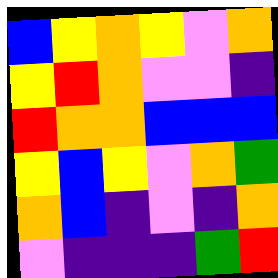[["blue", "yellow", "orange", "yellow", "violet", "orange"], ["yellow", "red", "orange", "violet", "violet", "indigo"], ["red", "orange", "orange", "blue", "blue", "blue"], ["yellow", "blue", "yellow", "violet", "orange", "green"], ["orange", "blue", "indigo", "violet", "indigo", "orange"], ["violet", "indigo", "indigo", "indigo", "green", "red"]]